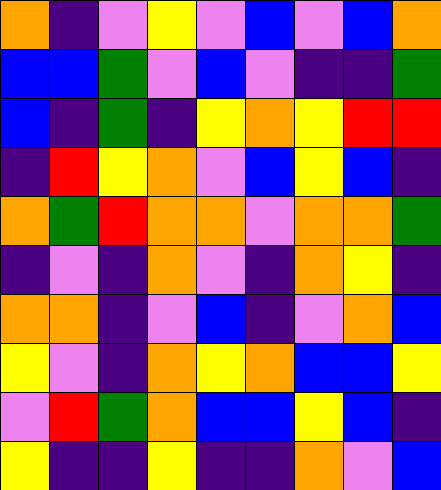[["orange", "indigo", "violet", "yellow", "violet", "blue", "violet", "blue", "orange"], ["blue", "blue", "green", "violet", "blue", "violet", "indigo", "indigo", "green"], ["blue", "indigo", "green", "indigo", "yellow", "orange", "yellow", "red", "red"], ["indigo", "red", "yellow", "orange", "violet", "blue", "yellow", "blue", "indigo"], ["orange", "green", "red", "orange", "orange", "violet", "orange", "orange", "green"], ["indigo", "violet", "indigo", "orange", "violet", "indigo", "orange", "yellow", "indigo"], ["orange", "orange", "indigo", "violet", "blue", "indigo", "violet", "orange", "blue"], ["yellow", "violet", "indigo", "orange", "yellow", "orange", "blue", "blue", "yellow"], ["violet", "red", "green", "orange", "blue", "blue", "yellow", "blue", "indigo"], ["yellow", "indigo", "indigo", "yellow", "indigo", "indigo", "orange", "violet", "blue"]]